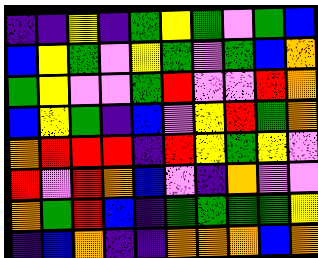[["indigo", "indigo", "yellow", "indigo", "green", "yellow", "green", "violet", "green", "blue"], ["blue", "yellow", "green", "violet", "yellow", "green", "violet", "green", "blue", "orange"], ["green", "yellow", "violet", "violet", "green", "red", "violet", "violet", "red", "orange"], ["blue", "yellow", "green", "indigo", "blue", "violet", "yellow", "red", "green", "orange"], ["orange", "red", "red", "red", "indigo", "red", "yellow", "green", "yellow", "violet"], ["red", "violet", "red", "orange", "blue", "violet", "indigo", "orange", "violet", "violet"], ["orange", "green", "red", "blue", "indigo", "green", "green", "green", "green", "yellow"], ["indigo", "blue", "orange", "indigo", "indigo", "orange", "orange", "orange", "blue", "orange"]]